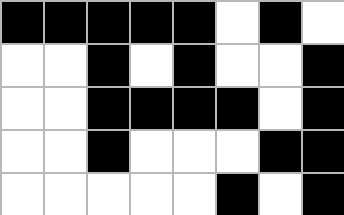[["black", "black", "black", "black", "black", "white", "black", "white"], ["white", "white", "black", "white", "black", "white", "white", "black"], ["white", "white", "black", "black", "black", "black", "white", "black"], ["white", "white", "black", "white", "white", "white", "black", "black"], ["white", "white", "white", "white", "white", "black", "white", "black"]]